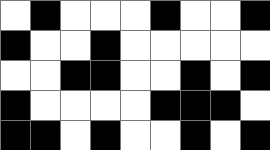[["white", "black", "white", "white", "white", "black", "white", "white", "black"], ["black", "white", "white", "black", "white", "white", "white", "white", "white"], ["white", "white", "black", "black", "white", "white", "black", "white", "black"], ["black", "white", "white", "white", "white", "black", "black", "black", "white"], ["black", "black", "white", "black", "white", "white", "black", "white", "black"]]